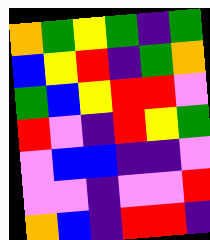[["orange", "green", "yellow", "green", "indigo", "green"], ["blue", "yellow", "red", "indigo", "green", "orange"], ["green", "blue", "yellow", "red", "red", "violet"], ["red", "violet", "indigo", "red", "yellow", "green"], ["violet", "blue", "blue", "indigo", "indigo", "violet"], ["violet", "violet", "indigo", "violet", "violet", "red"], ["orange", "blue", "indigo", "red", "red", "indigo"]]